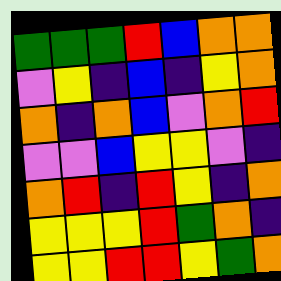[["green", "green", "green", "red", "blue", "orange", "orange"], ["violet", "yellow", "indigo", "blue", "indigo", "yellow", "orange"], ["orange", "indigo", "orange", "blue", "violet", "orange", "red"], ["violet", "violet", "blue", "yellow", "yellow", "violet", "indigo"], ["orange", "red", "indigo", "red", "yellow", "indigo", "orange"], ["yellow", "yellow", "yellow", "red", "green", "orange", "indigo"], ["yellow", "yellow", "red", "red", "yellow", "green", "orange"]]